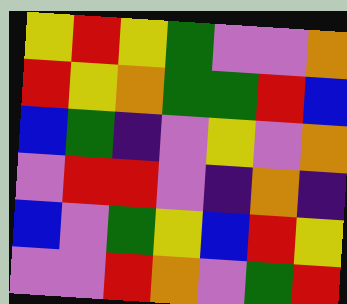[["yellow", "red", "yellow", "green", "violet", "violet", "orange"], ["red", "yellow", "orange", "green", "green", "red", "blue"], ["blue", "green", "indigo", "violet", "yellow", "violet", "orange"], ["violet", "red", "red", "violet", "indigo", "orange", "indigo"], ["blue", "violet", "green", "yellow", "blue", "red", "yellow"], ["violet", "violet", "red", "orange", "violet", "green", "red"]]